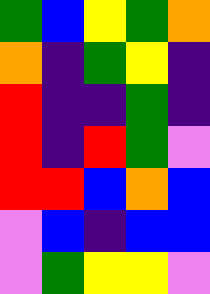[["green", "blue", "yellow", "green", "orange"], ["orange", "indigo", "green", "yellow", "indigo"], ["red", "indigo", "indigo", "green", "indigo"], ["red", "indigo", "red", "green", "violet"], ["red", "red", "blue", "orange", "blue"], ["violet", "blue", "indigo", "blue", "blue"], ["violet", "green", "yellow", "yellow", "violet"]]